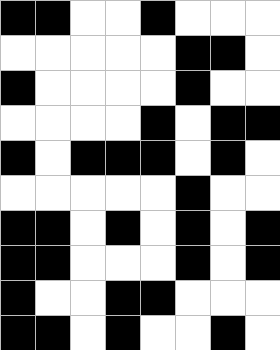[["black", "black", "white", "white", "black", "white", "white", "white"], ["white", "white", "white", "white", "white", "black", "black", "white"], ["black", "white", "white", "white", "white", "black", "white", "white"], ["white", "white", "white", "white", "black", "white", "black", "black"], ["black", "white", "black", "black", "black", "white", "black", "white"], ["white", "white", "white", "white", "white", "black", "white", "white"], ["black", "black", "white", "black", "white", "black", "white", "black"], ["black", "black", "white", "white", "white", "black", "white", "black"], ["black", "white", "white", "black", "black", "white", "white", "white"], ["black", "black", "white", "black", "white", "white", "black", "white"]]